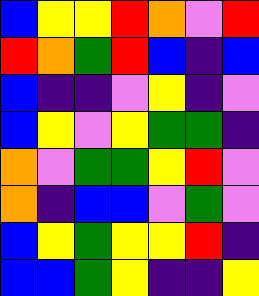[["blue", "yellow", "yellow", "red", "orange", "violet", "red"], ["red", "orange", "green", "red", "blue", "indigo", "blue"], ["blue", "indigo", "indigo", "violet", "yellow", "indigo", "violet"], ["blue", "yellow", "violet", "yellow", "green", "green", "indigo"], ["orange", "violet", "green", "green", "yellow", "red", "violet"], ["orange", "indigo", "blue", "blue", "violet", "green", "violet"], ["blue", "yellow", "green", "yellow", "yellow", "red", "indigo"], ["blue", "blue", "green", "yellow", "indigo", "indigo", "yellow"]]